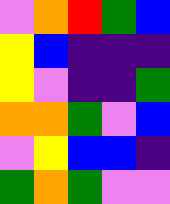[["violet", "orange", "red", "green", "blue"], ["yellow", "blue", "indigo", "indigo", "indigo"], ["yellow", "violet", "indigo", "indigo", "green"], ["orange", "orange", "green", "violet", "blue"], ["violet", "yellow", "blue", "blue", "indigo"], ["green", "orange", "green", "violet", "violet"]]